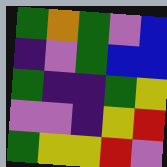[["green", "orange", "green", "violet", "blue"], ["indigo", "violet", "green", "blue", "blue"], ["green", "indigo", "indigo", "green", "yellow"], ["violet", "violet", "indigo", "yellow", "red"], ["green", "yellow", "yellow", "red", "violet"]]